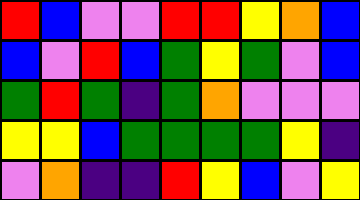[["red", "blue", "violet", "violet", "red", "red", "yellow", "orange", "blue"], ["blue", "violet", "red", "blue", "green", "yellow", "green", "violet", "blue"], ["green", "red", "green", "indigo", "green", "orange", "violet", "violet", "violet"], ["yellow", "yellow", "blue", "green", "green", "green", "green", "yellow", "indigo"], ["violet", "orange", "indigo", "indigo", "red", "yellow", "blue", "violet", "yellow"]]